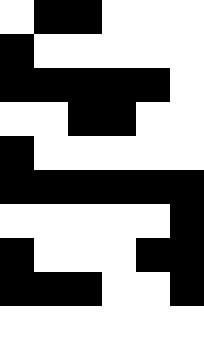[["white", "black", "black", "white", "white", "white"], ["black", "white", "white", "white", "white", "white"], ["black", "black", "black", "black", "black", "white"], ["white", "white", "black", "black", "white", "white"], ["black", "white", "white", "white", "white", "white"], ["black", "black", "black", "black", "black", "black"], ["white", "white", "white", "white", "white", "black"], ["black", "white", "white", "white", "black", "black"], ["black", "black", "black", "white", "white", "black"], ["white", "white", "white", "white", "white", "white"]]